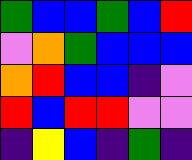[["green", "blue", "blue", "green", "blue", "red"], ["violet", "orange", "green", "blue", "blue", "blue"], ["orange", "red", "blue", "blue", "indigo", "violet"], ["red", "blue", "red", "red", "violet", "violet"], ["indigo", "yellow", "blue", "indigo", "green", "indigo"]]